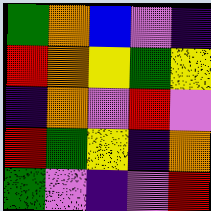[["green", "orange", "blue", "violet", "indigo"], ["red", "orange", "yellow", "green", "yellow"], ["indigo", "orange", "violet", "red", "violet"], ["red", "green", "yellow", "indigo", "orange"], ["green", "violet", "indigo", "violet", "red"]]